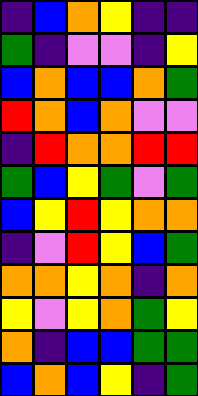[["indigo", "blue", "orange", "yellow", "indigo", "indigo"], ["green", "indigo", "violet", "violet", "indigo", "yellow"], ["blue", "orange", "blue", "blue", "orange", "green"], ["red", "orange", "blue", "orange", "violet", "violet"], ["indigo", "red", "orange", "orange", "red", "red"], ["green", "blue", "yellow", "green", "violet", "green"], ["blue", "yellow", "red", "yellow", "orange", "orange"], ["indigo", "violet", "red", "yellow", "blue", "green"], ["orange", "orange", "yellow", "orange", "indigo", "orange"], ["yellow", "violet", "yellow", "orange", "green", "yellow"], ["orange", "indigo", "blue", "blue", "green", "green"], ["blue", "orange", "blue", "yellow", "indigo", "green"]]